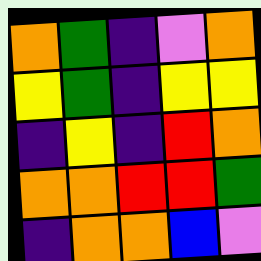[["orange", "green", "indigo", "violet", "orange"], ["yellow", "green", "indigo", "yellow", "yellow"], ["indigo", "yellow", "indigo", "red", "orange"], ["orange", "orange", "red", "red", "green"], ["indigo", "orange", "orange", "blue", "violet"]]